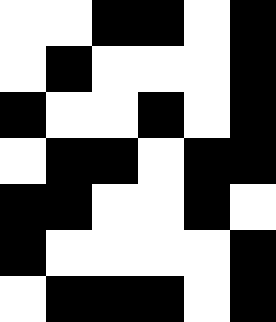[["white", "white", "black", "black", "white", "black"], ["white", "black", "white", "white", "white", "black"], ["black", "white", "white", "black", "white", "black"], ["white", "black", "black", "white", "black", "black"], ["black", "black", "white", "white", "black", "white"], ["black", "white", "white", "white", "white", "black"], ["white", "black", "black", "black", "white", "black"]]